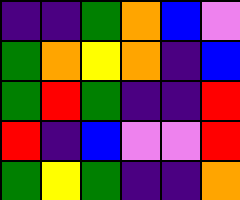[["indigo", "indigo", "green", "orange", "blue", "violet"], ["green", "orange", "yellow", "orange", "indigo", "blue"], ["green", "red", "green", "indigo", "indigo", "red"], ["red", "indigo", "blue", "violet", "violet", "red"], ["green", "yellow", "green", "indigo", "indigo", "orange"]]